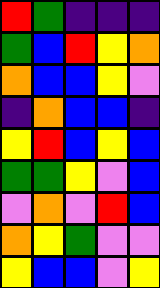[["red", "green", "indigo", "indigo", "indigo"], ["green", "blue", "red", "yellow", "orange"], ["orange", "blue", "blue", "yellow", "violet"], ["indigo", "orange", "blue", "blue", "indigo"], ["yellow", "red", "blue", "yellow", "blue"], ["green", "green", "yellow", "violet", "blue"], ["violet", "orange", "violet", "red", "blue"], ["orange", "yellow", "green", "violet", "violet"], ["yellow", "blue", "blue", "violet", "yellow"]]